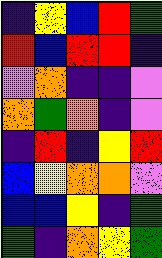[["indigo", "yellow", "blue", "red", "green"], ["red", "blue", "red", "red", "indigo"], ["violet", "orange", "indigo", "indigo", "violet"], ["orange", "green", "orange", "indigo", "violet"], ["indigo", "red", "indigo", "yellow", "red"], ["blue", "yellow", "orange", "orange", "violet"], ["blue", "blue", "yellow", "indigo", "green"], ["green", "indigo", "orange", "yellow", "green"]]